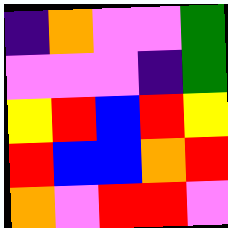[["indigo", "orange", "violet", "violet", "green"], ["violet", "violet", "violet", "indigo", "green"], ["yellow", "red", "blue", "red", "yellow"], ["red", "blue", "blue", "orange", "red"], ["orange", "violet", "red", "red", "violet"]]